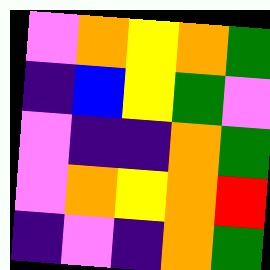[["violet", "orange", "yellow", "orange", "green"], ["indigo", "blue", "yellow", "green", "violet"], ["violet", "indigo", "indigo", "orange", "green"], ["violet", "orange", "yellow", "orange", "red"], ["indigo", "violet", "indigo", "orange", "green"]]